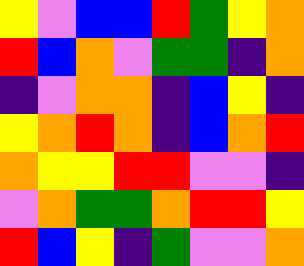[["yellow", "violet", "blue", "blue", "red", "green", "yellow", "orange"], ["red", "blue", "orange", "violet", "green", "green", "indigo", "orange"], ["indigo", "violet", "orange", "orange", "indigo", "blue", "yellow", "indigo"], ["yellow", "orange", "red", "orange", "indigo", "blue", "orange", "red"], ["orange", "yellow", "yellow", "red", "red", "violet", "violet", "indigo"], ["violet", "orange", "green", "green", "orange", "red", "red", "yellow"], ["red", "blue", "yellow", "indigo", "green", "violet", "violet", "orange"]]